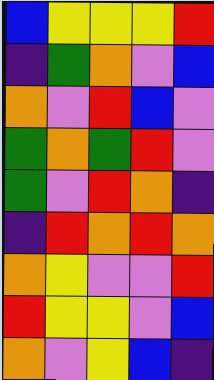[["blue", "yellow", "yellow", "yellow", "red"], ["indigo", "green", "orange", "violet", "blue"], ["orange", "violet", "red", "blue", "violet"], ["green", "orange", "green", "red", "violet"], ["green", "violet", "red", "orange", "indigo"], ["indigo", "red", "orange", "red", "orange"], ["orange", "yellow", "violet", "violet", "red"], ["red", "yellow", "yellow", "violet", "blue"], ["orange", "violet", "yellow", "blue", "indigo"]]